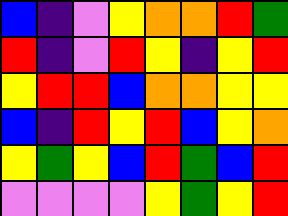[["blue", "indigo", "violet", "yellow", "orange", "orange", "red", "green"], ["red", "indigo", "violet", "red", "yellow", "indigo", "yellow", "red"], ["yellow", "red", "red", "blue", "orange", "orange", "yellow", "yellow"], ["blue", "indigo", "red", "yellow", "red", "blue", "yellow", "orange"], ["yellow", "green", "yellow", "blue", "red", "green", "blue", "red"], ["violet", "violet", "violet", "violet", "yellow", "green", "yellow", "red"]]